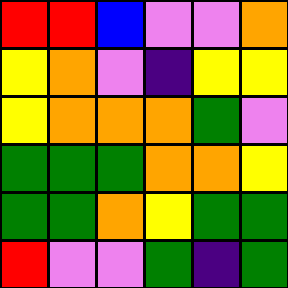[["red", "red", "blue", "violet", "violet", "orange"], ["yellow", "orange", "violet", "indigo", "yellow", "yellow"], ["yellow", "orange", "orange", "orange", "green", "violet"], ["green", "green", "green", "orange", "orange", "yellow"], ["green", "green", "orange", "yellow", "green", "green"], ["red", "violet", "violet", "green", "indigo", "green"]]